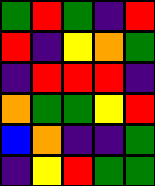[["green", "red", "green", "indigo", "red"], ["red", "indigo", "yellow", "orange", "green"], ["indigo", "red", "red", "red", "indigo"], ["orange", "green", "green", "yellow", "red"], ["blue", "orange", "indigo", "indigo", "green"], ["indigo", "yellow", "red", "green", "green"]]